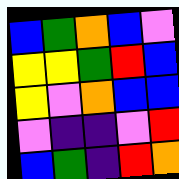[["blue", "green", "orange", "blue", "violet"], ["yellow", "yellow", "green", "red", "blue"], ["yellow", "violet", "orange", "blue", "blue"], ["violet", "indigo", "indigo", "violet", "red"], ["blue", "green", "indigo", "red", "orange"]]